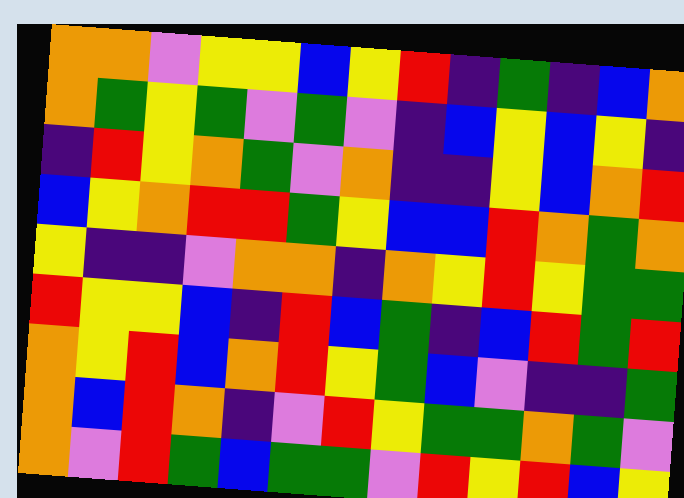[["orange", "orange", "violet", "yellow", "yellow", "blue", "yellow", "red", "indigo", "green", "indigo", "blue", "orange"], ["orange", "green", "yellow", "green", "violet", "green", "violet", "indigo", "blue", "yellow", "blue", "yellow", "indigo"], ["indigo", "red", "yellow", "orange", "green", "violet", "orange", "indigo", "indigo", "yellow", "blue", "orange", "red"], ["blue", "yellow", "orange", "red", "red", "green", "yellow", "blue", "blue", "red", "orange", "green", "orange"], ["yellow", "indigo", "indigo", "violet", "orange", "orange", "indigo", "orange", "yellow", "red", "yellow", "green", "green"], ["red", "yellow", "yellow", "blue", "indigo", "red", "blue", "green", "indigo", "blue", "red", "green", "red"], ["orange", "yellow", "red", "blue", "orange", "red", "yellow", "green", "blue", "violet", "indigo", "indigo", "green"], ["orange", "blue", "red", "orange", "indigo", "violet", "red", "yellow", "green", "green", "orange", "green", "violet"], ["orange", "violet", "red", "green", "blue", "green", "green", "violet", "red", "yellow", "red", "blue", "yellow"]]